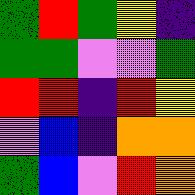[["green", "red", "green", "yellow", "indigo"], ["green", "green", "violet", "violet", "green"], ["red", "red", "indigo", "red", "yellow"], ["violet", "blue", "indigo", "orange", "orange"], ["green", "blue", "violet", "red", "orange"]]